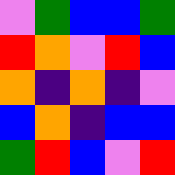[["violet", "green", "blue", "blue", "green"], ["red", "orange", "violet", "red", "blue"], ["orange", "indigo", "orange", "indigo", "violet"], ["blue", "orange", "indigo", "blue", "blue"], ["green", "red", "blue", "violet", "red"]]